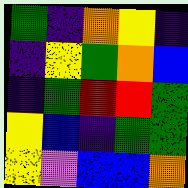[["green", "indigo", "orange", "yellow", "indigo"], ["indigo", "yellow", "green", "orange", "blue"], ["indigo", "green", "red", "red", "green"], ["yellow", "blue", "indigo", "green", "green"], ["yellow", "violet", "blue", "blue", "orange"]]